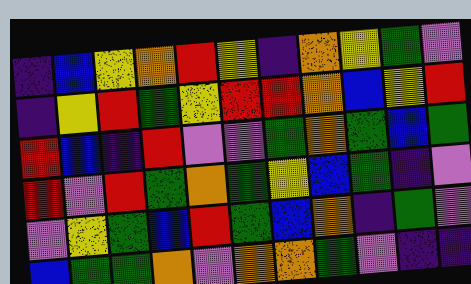[["indigo", "blue", "yellow", "orange", "red", "yellow", "indigo", "orange", "yellow", "green", "violet"], ["indigo", "yellow", "red", "green", "yellow", "red", "red", "orange", "blue", "yellow", "red"], ["red", "blue", "indigo", "red", "violet", "violet", "green", "orange", "green", "blue", "green"], ["red", "violet", "red", "green", "orange", "green", "yellow", "blue", "green", "indigo", "violet"], ["violet", "yellow", "green", "blue", "red", "green", "blue", "orange", "indigo", "green", "violet"], ["blue", "green", "green", "orange", "violet", "orange", "orange", "green", "violet", "indigo", "indigo"]]